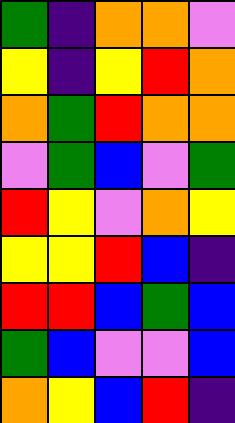[["green", "indigo", "orange", "orange", "violet"], ["yellow", "indigo", "yellow", "red", "orange"], ["orange", "green", "red", "orange", "orange"], ["violet", "green", "blue", "violet", "green"], ["red", "yellow", "violet", "orange", "yellow"], ["yellow", "yellow", "red", "blue", "indigo"], ["red", "red", "blue", "green", "blue"], ["green", "blue", "violet", "violet", "blue"], ["orange", "yellow", "blue", "red", "indigo"]]